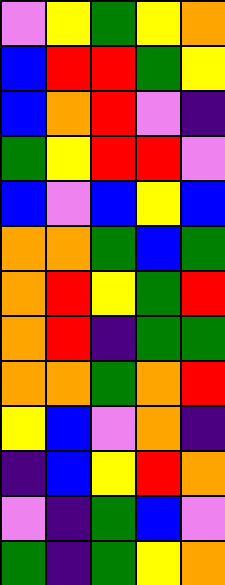[["violet", "yellow", "green", "yellow", "orange"], ["blue", "red", "red", "green", "yellow"], ["blue", "orange", "red", "violet", "indigo"], ["green", "yellow", "red", "red", "violet"], ["blue", "violet", "blue", "yellow", "blue"], ["orange", "orange", "green", "blue", "green"], ["orange", "red", "yellow", "green", "red"], ["orange", "red", "indigo", "green", "green"], ["orange", "orange", "green", "orange", "red"], ["yellow", "blue", "violet", "orange", "indigo"], ["indigo", "blue", "yellow", "red", "orange"], ["violet", "indigo", "green", "blue", "violet"], ["green", "indigo", "green", "yellow", "orange"]]